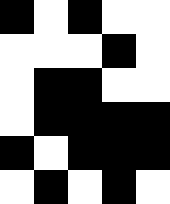[["black", "white", "black", "white", "white"], ["white", "white", "white", "black", "white"], ["white", "black", "black", "white", "white"], ["white", "black", "black", "black", "black"], ["black", "white", "black", "black", "black"], ["white", "black", "white", "black", "white"]]